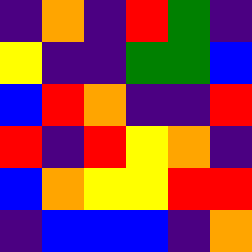[["indigo", "orange", "indigo", "red", "green", "indigo"], ["yellow", "indigo", "indigo", "green", "green", "blue"], ["blue", "red", "orange", "indigo", "indigo", "red"], ["red", "indigo", "red", "yellow", "orange", "indigo"], ["blue", "orange", "yellow", "yellow", "red", "red"], ["indigo", "blue", "blue", "blue", "indigo", "orange"]]